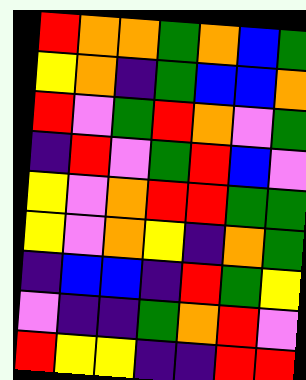[["red", "orange", "orange", "green", "orange", "blue", "green"], ["yellow", "orange", "indigo", "green", "blue", "blue", "orange"], ["red", "violet", "green", "red", "orange", "violet", "green"], ["indigo", "red", "violet", "green", "red", "blue", "violet"], ["yellow", "violet", "orange", "red", "red", "green", "green"], ["yellow", "violet", "orange", "yellow", "indigo", "orange", "green"], ["indigo", "blue", "blue", "indigo", "red", "green", "yellow"], ["violet", "indigo", "indigo", "green", "orange", "red", "violet"], ["red", "yellow", "yellow", "indigo", "indigo", "red", "red"]]